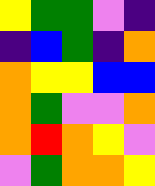[["yellow", "green", "green", "violet", "indigo"], ["indigo", "blue", "green", "indigo", "orange"], ["orange", "yellow", "yellow", "blue", "blue"], ["orange", "green", "violet", "violet", "orange"], ["orange", "red", "orange", "yellow", "violet"], ["violet", "green", "orange", "orange", "yellow"]]